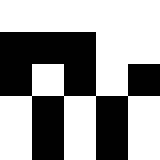[["white", "white", "white", "white", "white"], ["black", "black", "black", "white", "white"], ["black", "white", "black", "white", "black"], ["white", "black", "white", "black", "white"], ["white", "black", "white", "black", "white"]]